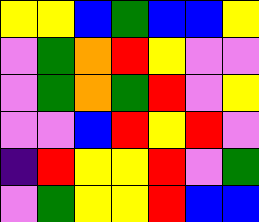[["yellow", "yellow", "blue", "green", "blue", "blue", "yellow"], ["violet", "green", "orange", "red", "yellow", "violet", "violet"], ["violet", "green", "orange", "green", "red", "violet", "yellow"], ["violet", "violet", "blue", "red", "yellow", "red", "violet"], ["indigo", "red", "yellow", "yellow", "red", "violet", "green"], ["violet", "green", "yellow", "yellow", "red", "blue", "blue"]]